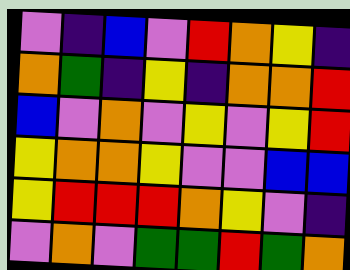[["violet", "indigo", "blue", "violet", "red", "orange", "yellow", "indigo"], ["orange", "green", "indigo", "yellow", "indigo", "orange", "orange", "red"], ["blue", "violet", "orange", "violet", "yellow", "violet", "yellow", "red"], ["yellow", "orange", "orange", "yellow", "violet", "violet", "blue", "blue"], ["yellow", "red", "red", "red", "orange", "yellow", "violet", "indigo"], ["violet", "orange", "violet", "green", "green", "red", "green", "orange"]]